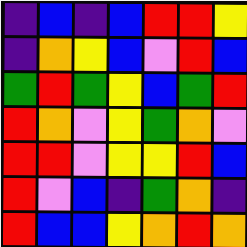[["indigo", "blue", "indigo", "blue", "red", "red", "yellow"], ["indigo", "orange", "yellow", "blue", "violet", "red", "blue"], ["green", "red", "green", "yellow", "blue", "green", "red"], ["red", "orange", "violet", "yellow", "green", "orange", "violet"], ["red", "red", "violet", "yellow", "yellow", "red", "blue"], ["red", "violet", "blue", "indigo", "green", "orange", "indigo"], ["red", "blue", "blue", "yellow", "orange", "red", "orange"]]